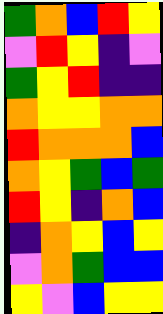[["green", "orange", "blue", "red", "yellow"], ["violet", "red", "yellow", "indigo", "violet"], ["green", "yellow", "red", "indigo", "indigo"], ["orange", "yellow", "yellow", "orange", "orange"], ["red", "orange", "orange", "orange", "blue"], ["orange", "yellow", "green", "blue", "green"], ["red", "yellow", "indigo", "orange", "blue"], ["indigo", "orange", "yellow", "blue", "yellow"], ["violet", "orange", "green", "blue", "blue"], ["yellow", "violet", "blue", "yellow", "yellow"]]